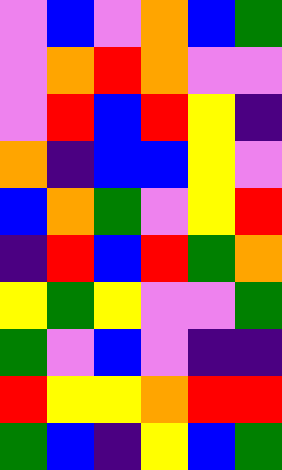[["violet", "blue", "violet", "orange", "blue", "green"], ["violet", "orange", "red", "orange", "violet", "violet"], ["violet", "red", "blue", "red", "yellow", "indigo"], ["orange", "indigo", "blue", "blue", "yellow", "violet"], ["blue", "orange", "green", "violet", "yellow", "red"], ["indigo", "red", "blue", "red", "green", "orange"], ["yellow", "green", "yellow", "violet", "violet", "green"], ["green", "violet", "blue", "violet", "indigo", "indigo"], ["red", "yellow", "yellow", "orange", "red", "red"], ["green", "blue", "indigo", "yellow", "blue", "green"]]